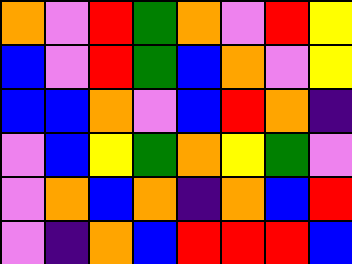[["orange", "violet", "red", "green", "orange", "violet", "red", "yellow"], ["blue", "violet", "red", "green", "blue", "orange", "violet", "yellow"], ["blue", "blue", "orange", "violet", "blue", "red", "orange", "indigo"], ["violet", "blue", "yellow", "green", "orange", "yellow", "green", "violet"], ["violet", "orange", "blue", "orange", "indigo", "orange", "blue", "red"], ["violet", "indigo", "orange", "blue", "red", "red", "red", "blue"]]